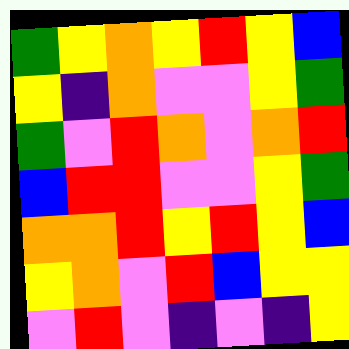[["green", "yellow", "orange", "yellow", "red", "yellow", "blue"], ["yellow", "indigo", "orange", "violet", "violet", "yellow", "green"], ["green", "violet", "red", "orange", "violet", "orange", "red"], ["blue", "red", "red", "violet", "violet", "yellow", "green"], ["orange", "orange", "red", "yellow", "red", "yellow", "blue"], ["yellow", "orange", "violet", "red", "blue", "yellow", "yellow"], ["violet", "red", "violet", "indigo", "violet", "indigo", "yellow"]]